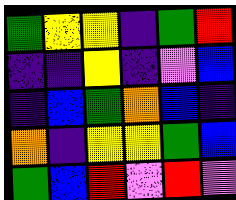[["green", "yellow", "yellow", "indigo", "green", "red"], ["indigo", "indigo", "yellow", "indigo", "violet", "blue"], ["indigo", "blue", "green", "orange", "blue", "indigo"], ["orange", "indigo", "yellow", "yellow", "green", "blue"], ["green", "blue", "red", "violet", "red", "violet"]]